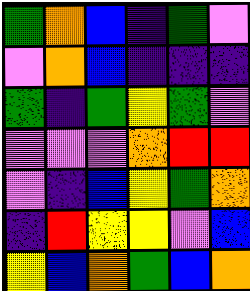[["green", "orange", "blue", "indigo", "green", "violet"], ["violet", "orange", "blue", "indigo", "indigo", "indigo"], ["green", "indigo", "green", "yellow", "green", "violet"], ["violet", "violet", "violet", "orange", "red", "red"], ["violet", "indigo", "blue", "yellow", "green", "orange"], ["indigo", "red", "yellow", "yellow", "violet", "blue"], ["yellow", "blue", "orange", "green", "blue", "orange"]]